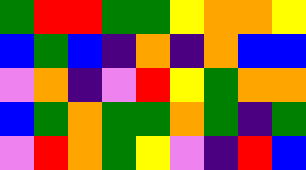[["green", "red", "red", "green", "green", "yellow", "orange", "orange", "yellow"], ["blue", "green", "blue", "indigo", "orange", "indigo", "orange", "blue", "blue"], ["violet", "orange", "indigo", "violet", "red", "yellow", "green", "orange", "orange"], ["blue", "green", "orange", "green", "green", "orange", "green", "indigo", "green"], ["violet", "red", "orange", "green", "yellow", "violet", "indigo", "red", "blue"]]